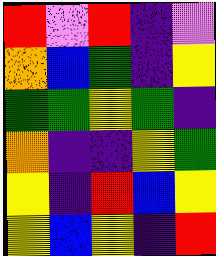[["red", "violet", "red", "indigo", "violet"], ["orange", "blue", "green", "indigo", "yellow"], ["green", "green", "yellow", "green", "indigo"], ["orange", "indigo", "indigo", "yellow", "green"], ["yellow", "indigo", "red", "blue", "yellow"], ["yellow", "blue", "yellow", "indigo", "red"]]